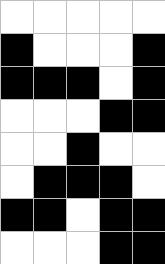[["white", "white", "white", "white", "white"], ["black", "white", "white", "white", "black"], ["black", "black", "black", "white", "black"], ["white", "white", "white", "black", "black"], ["white", "white", "black", "white", "white"], ["white", "black", "black", "black", "white"], ["black", "black", "white", "black", "black"], ["white", "white", "white", "black", "black"]]